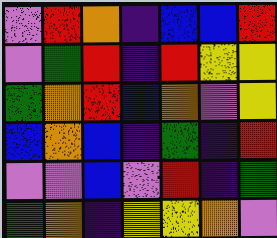[["violet", "red", "orange", "indigo", "blue", "blue", "red"], ["violet", "green", "red", "indigo", "red", "yellow", "yellow"], ["green", "orange", "red", "blue", "orange", "violet", "yellow"], ["blue", "orange", "blue", "indigo", "green", "indigo", "red"], ["violet", "violet", "blue", "violet", "red", "indigo", "green"], ["green", "orange", "indigo", "yellow", "yellow", "orange", "violet"]]